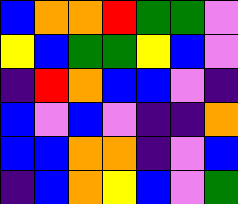[["blue", "orange", "orange", "red", "green", "green", "violet"], ["yellow", "blue", "green", "green", "yellow", "blue", "violet"], ["indigo", "red", "orange", "blue", "blue", "violet", "indigo"], ["blue", "violet", "blue", "violet", "indigo", "indigo", "orange"], ["blue", "blue", "orange", "orange", "indigo", "violet", "blue"], ["indigo", "blue", "orange", "yellow", "blue", "violet", "green"]]